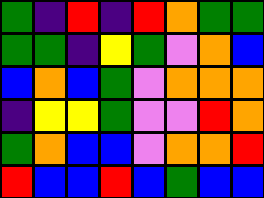[["green", "indigo", "red", "indigo", "red", "orange", "green", "green"], ["green", "green", "indigo", "yellow", "green", "violet", "orange", "blue"], ["blue", "orange", "blue", "green", "violet", "orange", "orange", "orange"], ["indigo", "yellow", "yellow", "green", "violet", "violet", "red", "orange"], ["green", "orange", "blue", "blue", "violet", "orange", "orange", "red"], ["red", "blue", "blue", "red", "blue", "green", "blue", "blue"]]